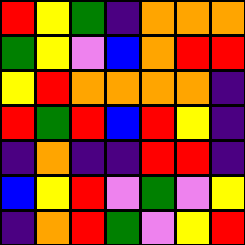[["red", "yellow", "green", "indigo", "orange", "orange", "orange"], ["green", "yellow", "violet", "blue", "orange", "red", "red"], ["yellow", "red", "orange", "orange", "orange", "orange", "indigo"], ["red", "green", "red", "blue", "red", "yellow", "indigo"], ["indigo", "orange", "indigo", "indigo", "red", "red", "indigo"], ["blue", "yellow", "red", "violet", "green", "violet", "yellow"], ["indigo", "orange", "red", "green", "violet", "yellow", "red"]]